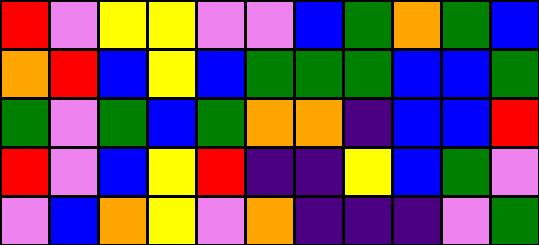[["red", "violet", "yellow", "yellow", "violet", "violet", "blue", "green", "orange", "green", "blue"], ["orange", "red", "blue", "yellow", "blue", "green", "green", "green", "blue", "blue", "green"], ["green", "violet", "green", "blue", "green", "orange", "orange", "indigo", "blue", "blue", "red"], ["red", "violet", "blue", "yellow", "red", "indigo", "indigo", "yellow", "blue", "green", "violet"], ["violet", "blue", "orange", "yellow", "violet", "orange", "indigo", "indigo", "indigo", "violet", "green"]]